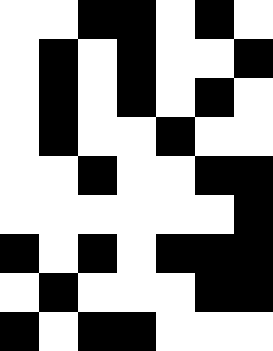[["white", "white", "black", "black", "white", "black", "white"], ["white", "black", "white", "black", "white", "white", "black"], ["white", "black", "white", "black", "white", "black", "white"], ["white", "black", "white", "white", "black", "white", "white"], ["white", "white", "black", "white", "white", "black", "black"], ["white", "white", "white", "white", "white", "white", "black"], ["black", "white", "black", "white", "black", "black", "black"], ["white", "black", "white", "white", "white", "black", "black"], ["black", "white", "black", "black", "white", "white", "white"]]